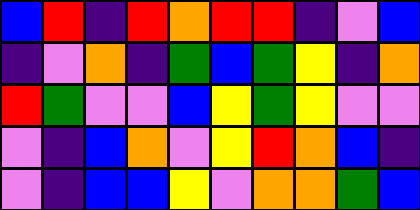[["blue", "red", "indigo", "red", "orange", "red", "red", "indigo", "violet", "blue"], ["indigo", "violet", "orange", "indigo", "green", "blue", "green", "yellow", "indigo", "orange"], ["red", "green", "violet", "violet", "blue", "yellow", "green", "yellow", "violet", "violet"], ["violet", "indigo", "blue", "orange", "violet", "yellow", "red", "orange", "blue", "indigo"], ["violet", "indigo", "blue", "blue", "yellow", "violet", "orange", "orange", "green", "blue"]]